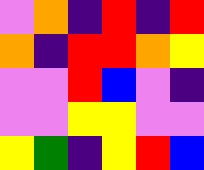[["violet", "orange", "indigo", "red", "indigo", "red"], ["orange", "indigo", "red", "red", "orange", "yellow"], ["violet", "violet", "red", "blue", "violet", "indigo"], ["violet", "violet", "yellow", "yellow", "violet", "violet"], ["yellow", "green", "indigo", "yellow", "red", "blue"]]